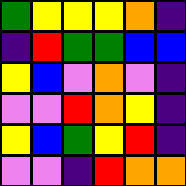[["green", "yellow", "yellow", "yellow", "orange", "indigo"], ["indigo", "red", "green", "green", "blue", "blue"], ["yellow", "blue", "violet", "orange", "violet", "indigo"], ["violet", "violet", "red", "orange", "yellow", "indigo"], ["yellow", "blue", "green", "yellow", "red", "indigo"], ["violet", "violet", "indigo", "red", "orange", "orange"]]